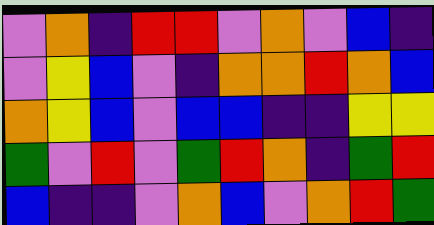[["violet", "orange", "indigo", "red", "red", "violet", "orange", "violet", "blue", "indigo"], ["violet", "yellow", "blue", "violet", "indigo", "orange", "orange", "red", "orange", "blue"], ["orange", "yellow", "blue", "violet", "blue", "blue", "indigo", "indigo", "yellow", "yellow"], ["green", "violet", "red", "violet", "green", "red", "orange", "indigo", "green", "red"], ["blue", "indigo", "indigo", "violet", "orange", "blue", "violet", "orange", "red", "green"]]